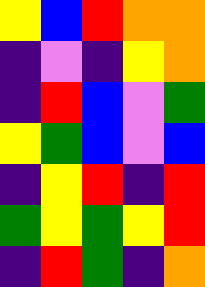[["yellow", "blue", "red", "orange", "orange"], ["indigo", "violet", "indigo", "yellow", "orange"], ["indigo", "red", "blue", "violet", "green"], ["yellow", "green", "blue", "violet", "blue"], ["indigo", "yellow", "red", "indigo", "red"], ["green", "yellow", "green", "yellow", "red"], ["indigo", "red", "green", "indigo", "orange"]]